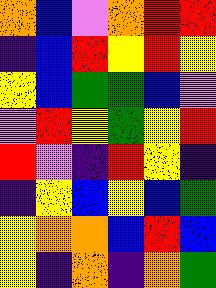[["orange", "blue", "violet", "orange", "red", "red"], ["indigo", "blue", "red", "yellow", "red", "yellow"], ["yellow", "blue", "green", "green", "blue", "violet"], ["violet", "red", "yellow", "green", "yellow", "red"], ["red", "violet", "indigo", "red", "yellow", "indigo"], ["indigo", "yellow", "blue", "yellow", "blue", "green"], ["yellow", "orange", "orange", "blue", "red", "blue"], ["yellow", "indigo", "orange", "indigo", "orange", "green"]]